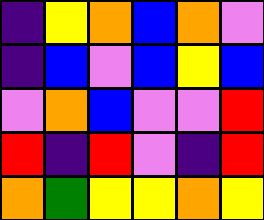[["indigo", "yellow", "orange", "blue", "orange", "violet"], ["indigo", "blue", "violet", "blue", "yellow", "blue"], ["violet", "orange", "blue", "violet", "violet", "red"], ["red", "indigo", "red", "violet", "indigo", "red"], ["orange", "green", "yellow", "yellow", "orange", "yellow"]]